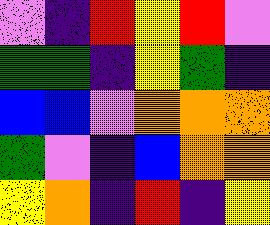[["violet", "indigo", "red", "yellow", "red", "violet"], ["green", "green", "indigo", "yellow", "green", "indigo"], ["blue", "blue", "violet", "orange", "orange", "orange"], ["green", "violet", "indigo", "blue", "orange", "orange"], ["yellow", "orange", "indigo", "red", "indigo", "yellow"]]